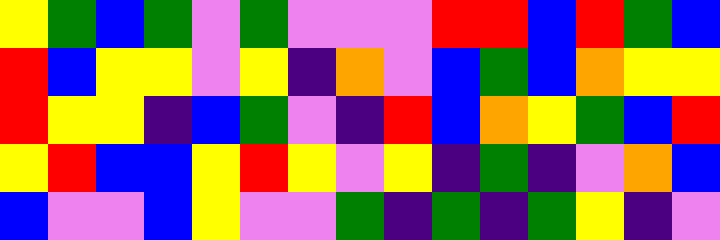[["yellow", "green", "blue", "green", "violet", "green", "violet", "violet", "violet", "red", "red", "blue", "red", "green", "blue"], ["red", "blue", "yellow", "yellow", "violet", "yellow", "indigo", "orange", "violet", "blue", "green", "blue", "orange", "yellow", "yellow"], ["red", "yellow", "yellow", "indigo", "blue", "green", "violet", "indigo", "red", "blue", "orange", "yellow", "green", "blue", "red"], ["yellow", "red", "blue", "blue", "yellow", "red", "yellow", "violet", "yellow", "indigo", "green", "indigo", "violet", "orange", "blue"], ["blue", "violet", "violet", "blue", "yellow", "violet", "violet", "green", "indigo", "green", "indigo", "green", "yellow", "indigo", "violet"]]